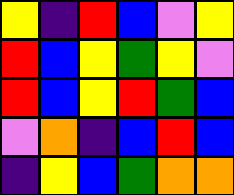[["yellow", "indigo", "red", "blue", "violet", "yellow"], ["red", "blue", "yellow", "green", "yellow", "violet"], ["red", "blue", "yellow", "red", "green", "blue"], ["violet", "orange", "indigo", "blue", "red", "blue"], ["indigo", "yellow", "blue", "green", "orange", "orange"]]